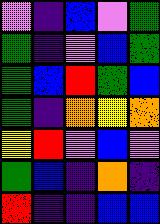[["violet", "indigo", "blue", "violet", "green"], ["green", "indigo", "violet", "blue", "green"], ["green", "blue", "red", "green", "blue"], ["green", "indigo", "orange", "yellow", "orange"], ["yellow", "red", "violet", "blue", "violet"], ["green", "blue", "indigo", "orange", "indigo"], ["red", "indigo", "indigo", "blue", "blue"]]